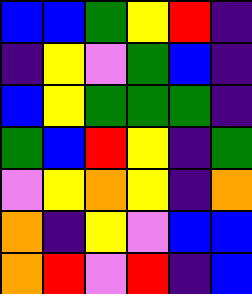[["blue", "blue", "green", "yellow", "red", "indigo"], ["indigo", "yellow", "violet", "green", "blue", "indigo"], ["blue", "yellow", "green", "green", "green", "indigo"], ["green", "blue", "red", "yellow", "indigo", "green"], ["violet", "yellow", "orange", "yellow", "indigo", "orange"], ["orange", "indigo", "yellow", "violet", "blue", "blue"], ["orange", "red", "violet", "red", "indigo", "blue"]]